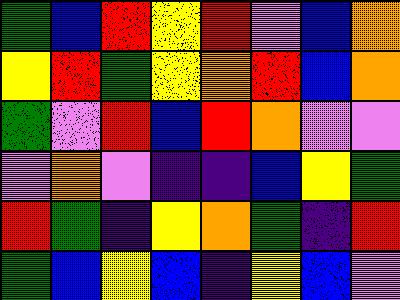[["green", "blue", "red", "yellow", "red", "violet", "blue", "orange"], ["yellow", "red", "green", "yellow", "orange", "red", "blue", "orange"], ["green", "violet", "red", "blue", "red", "orange", "violet", "violet"], ["violet", "orange", "violet", "indigo", "indigo", "blue", "yellow", "green"], ["red", "green", "indigo", "yellow", "orange", "green", "indigo", "red"], ["green", "blue", "yellow", "blue", "indigo", "yellow", "blue", "violet"]]